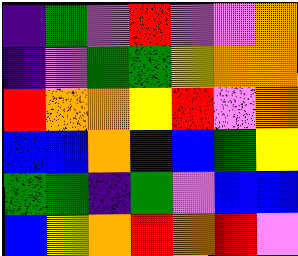[["indigo", "green", "violet", "red", "violet", "violet", "orange"], ["indigo", "violet", "green", "green", "yellow", "orange", "orange"], ["red", "orange", "orange", "yellow", "red", "violet", "orange"], ["blue", "blue", "orange", "indigo", "blue", "green", "yellow"], ["green", "green", "indigo", "green", "violet", "blue", "blue"], ["blue", "yellow", "orange", "red", "orange", "red", "violet"]]